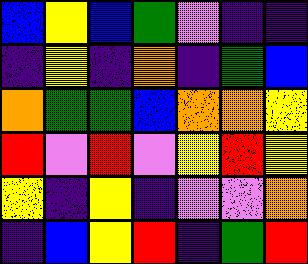[["blue", "yellow", "blue", "green", "violet", "indigo", "indigo"], ["indigo", "yellow", "indigo", "orange", "indigo", "green", "blue"], ["orange", "green", "green", "blue", "orange", "orange", "yellow"], ["red", "violet", "red", "violet", "yellow", "red", "yellow"], ["yellow", "indigo", "yellow", "indigo", "violet", "violet", "orange"], ["indigo", "blue", "yellow", "red", "indigo", "green", "red"]]